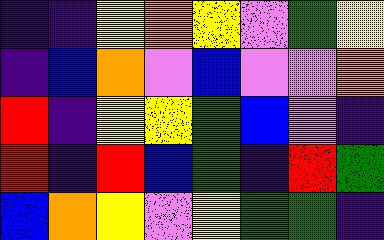[["indigo", "indigo", "yellow", "orange", "yellow", "violet", "green", "yellow"], ["indigo", "blue", "orange", "violet", "blue", "violet", "violet", "orange"], ["red", "indigo", "yellow", "yellow", "green", "blue", "violet", "indigo"], ["red", "indigo", "red", "blue", "green", "indigo", "red", "green"], ["blue", "orange", "yellow", "violet", "yellow", "green", "green", "indigo"]]